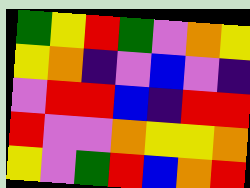[["green", "yellow", "red", "green", "violet", "orange", "yellow"], ["yellow", "orange", "indigo", "violet", "blue", "violet", "indigo"], ["violet", "red", "red", "blue", "indigo", "red", "red"], ["red", "violet", "violet", "orange", "yellow", "yellow", "orange"], ["yellow", "violet", "green", "red", "blue", "orange", "red"]]